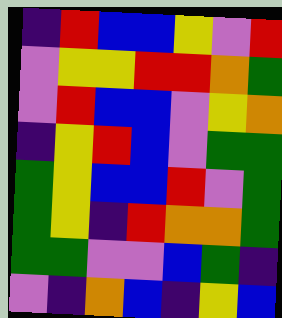[["indigo", "red", "blue", "blue", "yellow", "violet", "red"], ["violet", "yellow", "yellow", "red", "red", "orange", "green"], ["violet", "red", "blue", "blue", "violet", "yellow", "orange"], ["indigo", "yellow", "red", "blue", "violet", "green", "green"], ["green", "yellow", "blue", "blue", "red", "violet", "green"], ["green", "yellow", "indigo", "red", "orange", "orange", "green"], ["green", "green", "violet", "violet", "blue", "green", "indigo"], ["violet", "indigo", "orange", "blue", "indigo", "yellow", "blue"]]